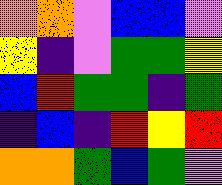[["orange", "orange", "violet", "blue", "blue", "violet"], ["yellow", "indigo", "violet", "green", "green", "yellow"], ["blue", "red", "green", "green", "indigo", "green"], ["indigo", "blue", "indigo", "red", "yellow", "red"], ["orange", "orange", "green", "blue", "green", "violet"]]